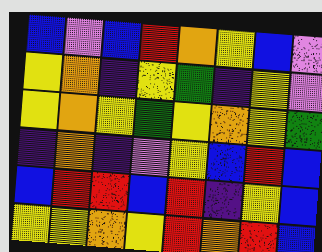[["blue", "violet", "blue", "red", "orange", "yellow", "blue", "violet"], ["yellow", "orange", "indigo", "yellow", "green", "indigo", "yellow", "violet"], ["yellow", "orange", "yellow", "green", "yellow", "orange", "yellow", "green"], ["indigo", "orange", "indigo", "violet", "yellow", "blue", "red", "blue"], ["blue", "red", "red", "blue", "red", "indigo", "yellow", "blue"], ["yellow", "yellow", "orange", "yellow", "red", "orange", "red", "blue"]]